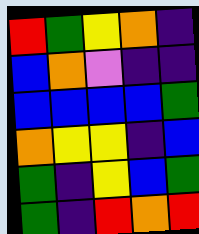[["red", "green", "yellow", "orange", "indigo"], ["blue", "orange", "violet", "indigo", "indigo"], ["blue", "blue", "blue", "blue", "green"], ["orange", "yellow", "yellow", "indigo", "blue"], ["green", "indigo", "yellow", "blue", "green"], ["green", "indigo", "red", "orange", "red"]]